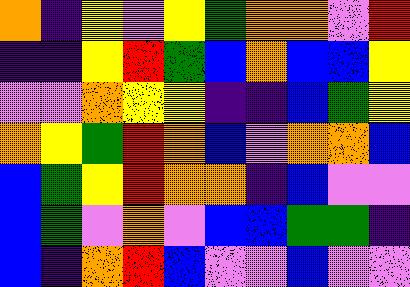[["orange", "indigo", "yellow", "violet", "yellow", "green", "orange", "orange", "violet", "red"], ["indigo", "indigo", "yellow", "red", "green", "blue", "orange", "blue", "blue", "yellow"], ["violet", "violet", "orange", "yellow", "yellow", "indigo", "indigo", "blue", "green", "yellow"], ["orange", "yellow", "green", "red", "orange", "blue", "violet", "orange", "orange", "blue"], ["blue", "green", "yellow", "red", "orange", "orange", "indigo", "blue", "violet", "violet"], ["blue", "green", "violet", "orange", "violet", "blue", "blue", "green", "green", "indigo"], ["blue", "indigo", "orange", "red", "blue", "violet", "violet", "blue", "violet", "violet"]]